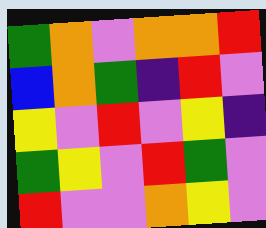[["green", "orange", "violet", "orange", "orange", "red"], ["blue", "orange", "green", "indigo", "red", "violet"], ["yellow", "violet", "red", "violet", "yellow", "indigo"], ["green", "yellow", "violet", "red", "green", "violet"], ["red", "violet", "violet", "orange", "yellow", "violet"]]